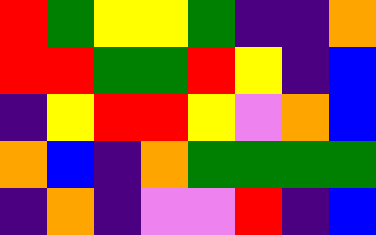[["red", "green", "yellow", "yellow", "green", "indigo", "indigo", "orange"], ["red", "red", "green", "green", "red", "yellow", "indigo", "blue"], ["indigo", "yellow", "red", "red", "yellow", "violet", "orange", "blue"], ["orange", "blue", "indigo", "orange", "green", "green", "green", "green"], ["indigo", "orange", "indigo", "violet", "violet", "red", "indigo", "blue"]]